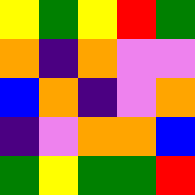[["yellow", "green", "yellow", "red", "green"], ["orange", "indigo", "orange", "violet", "violet"], ["blue", "orange", "indigo", "violet", "orange"], ["indigo", "violet", "orange", "orange", "blue"], ["green", "yellow", "green", "green", "red"]]